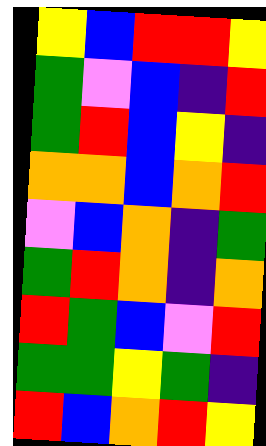[["yellow", "blue", "red", "red", "yellow"], ["green", "violet", "blue", "indigo", "red"], ["green", "red", "blue", "yellow", "indigo"], ["orange", "orange", "blue", "orange", "red"], ["violet", "blue", "orange", "indigo", "green"], ["green", "red", "orange", "indigo", "orange"], ["red", "green", "blue", "violet", "red"], ["green", "green", "yellow", "green", "indigo"], ["red", "blue", "orange", "red", "yellow"]]